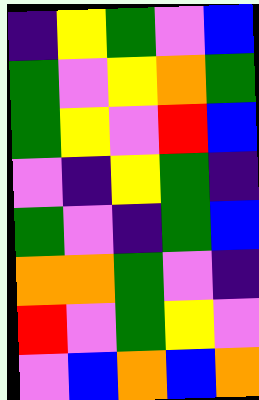[["indigo", "yellow", "green", "violet", "blue"], ["green", "violet", "yellow", "orange", "green"], ["green", "yellow", "violet", "red", "blue"], ["violet", "indigo", "yellow", "green", "indigo"], ["green", "violet", "indigo", "green", "blue"], ["orange", "orange", "green", "violet", "indigo"], ["red", "violet", "green", "yellow", "violet"], ["violet", "blue", "orange", "blue", "orange"]]